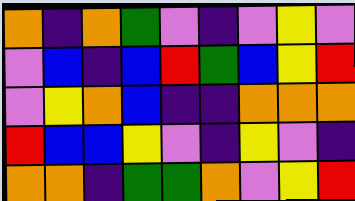[["orange", "indigo", "orange", "green", "violet", "indigo", "violet", "yellow", "violet"], ["violet", "blue", "indigo", "blue", "red", "green", "blue", "yellow", "red"], ["violet", "yellow", "orange", "blue", "indigo", "indigo", "orange", "orange", "orange"], ["red", "blue", "blue", "yellow", "violet", "indigo", "yellow", "violet", "indigo"], ["orange", "orange", "indigo", "green", "green", "orange", "violet", "yellow", "red"]]